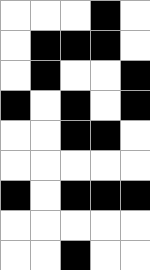[["white", "white", "white", "black", "white"], ["white", "black", "black", "black", "white"], ["white", "black", "white", "white", "black"], ["black", "white", "black", "white", "black"], ["white", "white", "black", "black", "white"], ["white", "white", "white", "white", "white"], ["black", "white", "black", "black", "black"], ["white", "white", "white", "white", "white"], ["white", "white", "black", "white", "white"]]